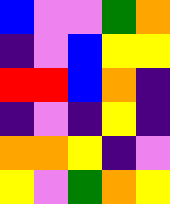[["blue", "violet", "violet", "green", "orange"], ["indigo", "violet", "blue", "yellow", "yellow"], ["red", "red", "blue", "orange", "indigo"], ["indigo", "violet", "indigo", "yellow", "indigo"], ["orange", "orange", "yellow", "indigo", "violet"], ["yellow", "violet", "green", "orange", "yellow"]]